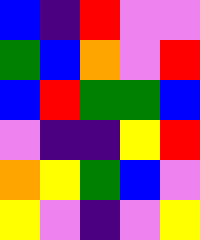[["blue", "indigo", "red", "violet", "violet"], ["green", "blue", "orange", "violet", "red"], ["blue", "red", "green", "green", "blue"], ["violet", "indigo", "indigo", "yellow", "red"], ["orange", "yellow", "green", "blue", "violet"], ["yellow", "violet", "indigo", "violet", "yellow"]]